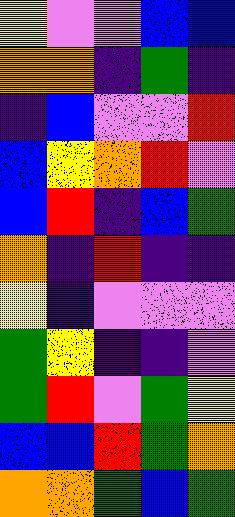[["yellow", "violet", "violet", "blue", "blue"], ["orange", "orange", "indigo", "green", "indigo"], ["indigo", "blue", "violet", "violet", "red"], ["blue", "yellow", "orange", "red", "violet"], ["blue", "red", "indigo", "blue", "green"], ["orange", "indigo", "red", "indigo", "indigo"], ["yellow", "indigo", "violet", "violet", "violet"], ["green", "yellow", "indigo", "indigo", "violet"], ["green", "red", "violet", "green", "yellow"], ["blue", "blue", "red", "green", "orange"], ["orange", "orange", "green", "blue", "green"]]